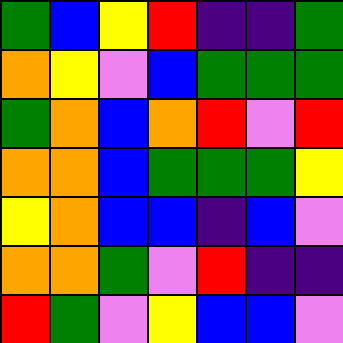[["green", "blue", "yellow", "red", "indigo", "indigo", "green"], ["orange", "yellow", "violet", "blue", "green", "green", "green"], ["green", "orange", "blue", "orange", "red", "violet", "red"], ["orange", "orange", "blue", "green", "green", "green", "yellow"], ["yellow", "orange", "blue", "blue", "indigo", "blue", "violet"], ["orange", "orange", "green", "violet", "red", "indigo", "indigo"], ["red", "green", "violet", "yellow", "blue", "blue", "violet"]]